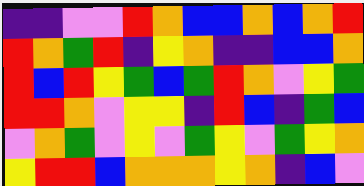[["indigo", "indigo", "violet", "violet", "red", "orange", "blue", "blue", "orange", "blue", "orange", "red"], ["red", "orange", "green", "red", "indigo", "yellow", "orange", "indigo", "indigo", "blue", "blue", "orange"], ["red", "blue", "red", "yellow", "green", "blue", "green", "red", "orange", "violet", "yellow", "green"], ["red", "red", "orange", "violet", "yellow", "yellow", "indigo", "red", "blue", "indigo", "green", "blue"], ["violet", "orange", "green", "violet", "yellow", "violet", "green", "yellow", "violet", "green", "yellow", "orange"], ["yellow", "red", "red", "blue", "orange", "orange", "orange", "yellow", "orange", "indigo", "blue", "violet"]]